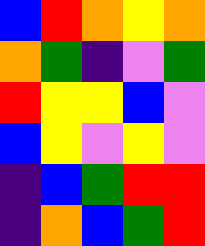[["blue", "red", "orange", "yellow", "orange"], ["orange", "green", "indigo", "violet", "green"], ["red", "yellow", "yellow", "blue", "violet"], ["blue", "yellow", "violet", "yellow", "violet"], ["indigo", "blue", "green", "red", "red"], ["indigo", "orange", "blue", "green", "red"]]